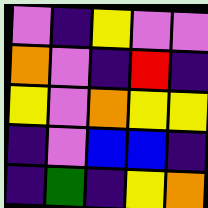[["violet", "indigo", "yellow", "violet", "violet"], ["orange", "violet", "indigo", "red", "indigo"], ["yellow", "violet", "orange", "yellow", "yellow"], ["indigo", "violet", "blue", "blue", "indigo"], ["indigo", "green", "indigo", "yellow", "orange"]]